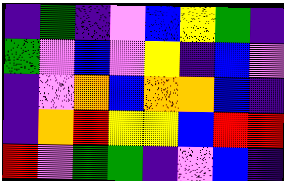[["indigo", "green", "indigo", "violet", "blue", "yellow", "green", "indigo"], ["green", "violet", "blue", "violet", "yellow", "indigo", "blue", "violet"], ["indigo", "violet", "orange", "blue", "orange", "orange", "blue", "indigo"], ["indigo", "orange", "red", "yellow", "yellow", "blue", "red", "red"], ["red", "violet", "green", "green", "indigo", "violet", "blue", "indigo"]]